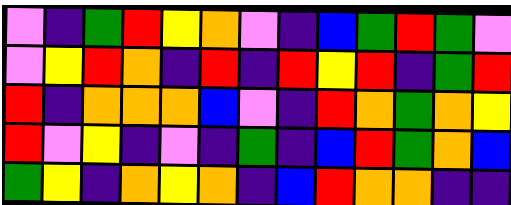[["violet", "indigo", "green", "red", "yellow", "orange", "violet", "indigo", "blue", "green", "red", "green", "violet"], ["violet", "yellow", "red", "orange", "indigo", "red", "indigo", "red", "yellow", "red", "indigo", "green", "red"], ["red", "indigo", "orange", "orange", "orange", "blue", "violet", "indigo", "red", "orange", "green", "orange", "yellow"], ["red", "violet", "yellow", "indigo", "violet", "indigo", "green", "indigo", "blue", "red", "green", "orange", "blue"], ["green", "yellow", "indigo", "orange", "yellow", "orange", "indigo", "blue", "red", "orange", "orange", "indigo", "indigo"]]